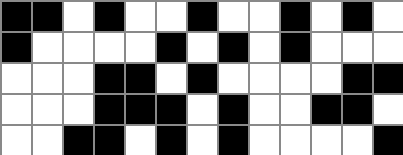[["black", "black", "white", "black", "white", "white", "black", "white", "white", "black", "white", "black", "white"], ["black", "white", "white", "white", "white", "black", "white", "black", "white", "black", "white", "white", "white"], ["white", "white", "white", "black", "black", "white", "black", "white", "white", "white", "white", "black", "black"], ["white", "white", "white", "black", "black", "black", "white", "black", "white", "white", "black", "black", "white"], ["white", "white", "black", "black", "white", "black", "white", "black", "white", "white", "white", "white", "black"]]